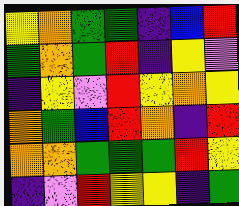[["yellow", "orange", "green", "green", "indigo", "blue", "red"], ["green", "orange", "green", "red", "indigo", "yellow", "violet"], ["indigo", "yellow", "violet", "red", "yellow", "orange", "yellow"], ["orange", "green", "blue", "red", "orange", "indigo", "red"], ["orange", "orange", "green", "green", "green", "red", "yellow"], ["indigo", "violet", "red", "yellow", "yellow", "indigo", "green"]]